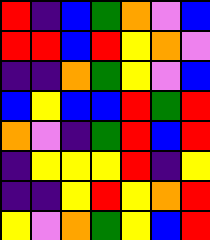[["red", "indigo", "blue", "green", "orange", "violet", "blue"], ["red", "red", "blue", "red", "yellow", "orange", "violet"], ["indigo", "indigo", "orange", "green", "yellow", "violet", "blue"], ["blue", "yellow", "blue", "blue", "red", "green", "red"], ["orange", "violet", "indigo", "green", "red", "blue", "red"], ["indigo", "yellow", "yellow", "yellow", "red", "indigo", "yellow"], ["indigo", "indigo", "yellow", "red", "yellow", "orange", "red"], ["yellow", "violet", "orange", "green", "yellow", "blue", "red"]]